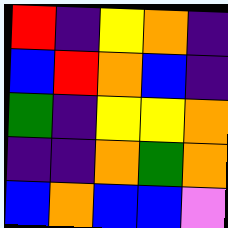[["red", "indigo", "yellow", "orange", "indigo"], ["blue", "red", "orange", "blue", "indigo"], ["green", "indigo", "yellow", "yellow", "orange"], ["indigo", "indigo", "orange", "green", "orange"], ["blue", "orange", "blue", "blue", "violet"]]